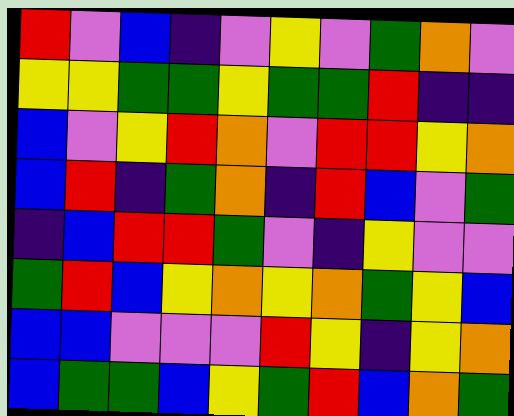[["red", "violet", "blue", "indigo", "violet", "yellow", "violet", "green", "orange", "violet"], ["yellow", "yellow", "green", "green", "yellow", "green", "green", "red", "indigo", "indigo"], ["blue", "violet", "yellow", "red", "orange", "violet", "red", "red", "yellow", "orange"], ["blue", "red", "indigo", "green", "orange", "indigo", "red", "blue", "violet", "green"], ["indigo", "blue", "red", "red", "green", "violet", "indigo", "yellow", "violet", "violet"], ["green", "red", "blue", "yellow", "orange", "yellow", "orange", "green", "yellow", "blue"], ["blue", "blue", "violet", "violet", "violet", "red", "yellow", "indigo", "yellow", "orange"], ["blue", "green", "green", "blue", "yellow", "green", "red", "blue", "orange", "green"]]